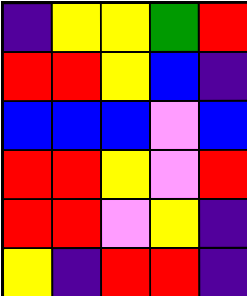[["indigo", "yellow", "yellow", "green", "red"], ["red", "red", "yellow", "blue", "indigo"], ["blue", "blue", "blue", "violet", "blue"], ["red", "red", "yellow", "violet", "red"], ["red", "red", "violet", "yellow", "indigo"], ["yellow", "indigo", "red", "red", "indigo"]]